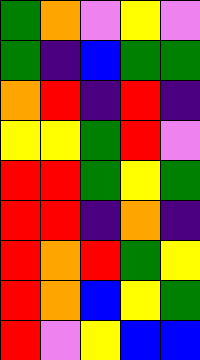[["green", "orange", "violet", "yellow", "violet"], ["green", "indigo", "blue", "green", "green"], ["orange", "red", "indigo", "red", "indigo"], ["yellow", "yellow", "green", "red", "violet"], ["red", "red", "green", "yellow", "green"], ["red", "red", "indigo", "orange", "indigo"], ["red", "orange", "red", "green", "yellow"], ["red", "orange", "blue", "yellow", "green"], ["red", "violet", "yellow", "blue", "blue"]]